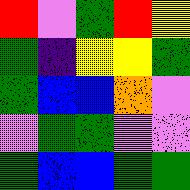[["red", "violet", "green", "red", "yellow"], ["green", "indigo", "yellow", "yellow", "green"], ["green", "blue", "blue", "orange", "violet"], ["violet", "green", "green", "violet", "violet"], ["green", "blue", "blue", "green", "green"]]